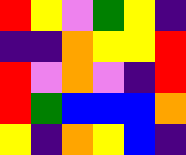[["red", "yellow", "violet", "green", "yellow", "indigo"], ["indigo", "indigo", "orange", "yellow", "yellow", "red"], ["red", "violet", "orange", "violet", "indigo", "red"], ["red", "green", "blue", "blue", "blue", "orange"], ["yellow", "indigo", "orange", "yellow", "blue", "indigo"]]